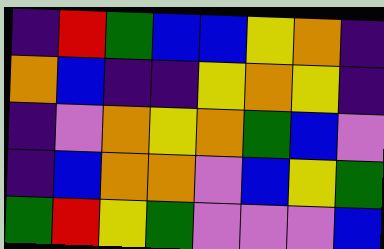[["indigo", "red", "green", "blue", "blue", "yellow", "orange", "indigo"], ["orange", "blue", "indigo", "indigo", "yellow", "orange", "yellow", "indigo"], ["indigo", "violet", "orange", "yellow", "orange", "green", "blue", "violet"], ["indigo", "blue", "orange", "orange", "violet", "blue", "yellow", "green"], ["green", "red", "yellow", "green", "violet", "violet", "violet", "blue"]]